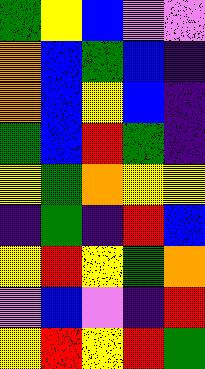[["green", "yellow", "blue", "violet", "violet"], ["orange", "blue", "green", "blue", "indigo"], ["orange", "blue", "yellow", "blue", "indigo"], ["green", "blue", "red", "green", "indigo"], ["yellow", "green", "orange", "yellow", "yellow"], ["indigo", "green", "indigo", "red", "blue"], ["yellow", "red", "yellow", "green", "orange"], ["violet", "blue", "violet", "indigo", "red"], ["yellow", "red", "yellow", "red", "green"]]